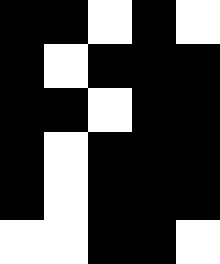[["black", "black", "white", "black", "white"], ["black", "white", "black", "black", "black"], ["black", "black", "white", "black", "black"], ["black", "white", "black", "black", "black"], ["black", "white", "black", "black", "black"], ["white", "white", "black", "black", "white"]]